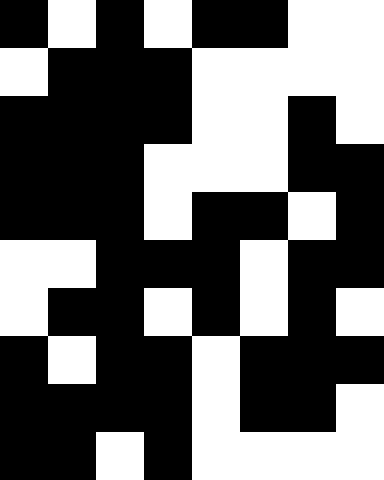[["black", "white", "black", "white", "black", "black", "white", "white"], ["white", "black", "black", "black", "white", "white", "white", "white"], ["black", "black", "black", "black", "white", "white", "black", "white"], ["black", "black", "black", "white", "white", "white", "black", "black"], ["black", "black", "black", "white", "black", "black", "white", "black"], ["white", "white", "black", "black", "black", "white", "black", "black"], ["white", "black", "black", "white", "black", "white", "black", "white"], ["black", "white", "black", "black", "white", "black", "black", "black"], ["black", "black", "black", "black", "white", "black", "black", "white"], ["black", "black", "white", "black", "white", "white", "white", "white"]]